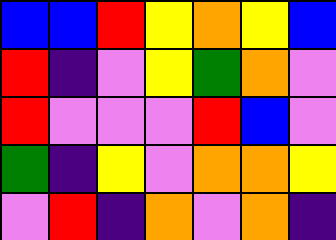[["blue", "blue", "red", "yellow", "orange", "yellow", "blue"], ["red", "indigo", "violet", "yellow", "green", "orange", "violet"], ["red", "violet", "violet", "violet", "red", "blue", "violet"], ["green", "indigo", "yellow", "violet", "orange", "orange", "yellow"], ["violet", "red", "indigo", "orange", "violet", "orange", "indigo"]]